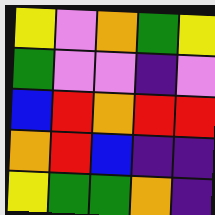[["yellow", "violet", "orange", "green", "yellow"], ["green", "violet", "violet", "indigo", "violet"], ["blue", "red", "orange", "red", "red"], ["orange", "red", "blue", "indigo", "indigo"], ["yellow", "green", "green", "orange", "indigo"]]